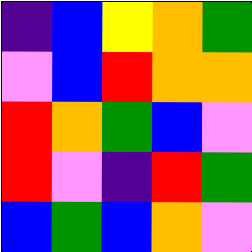[["indigo", "blue", "yellow", "orange", "green"], ["violet", "blue", "red", "orange", "orange"], ["red", "orange", "green", "blue", "violet"], ["red", "violet", "indigo", "red", "green"], ["blue", "green", "blue", "orange", "violet"]]